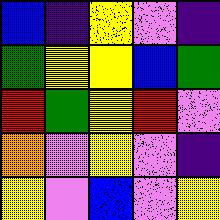[["blue", "indigo", "yellow", "violet", "indigo"], ["green", "yellow", "yellow", "blue", "green"], ["red", "green", "yellow", "red", "violet"], ["orange", "violet", "yellow", "violet", "indigo"], ["yellow", "violet", "blue", "violet", "yellow"]]